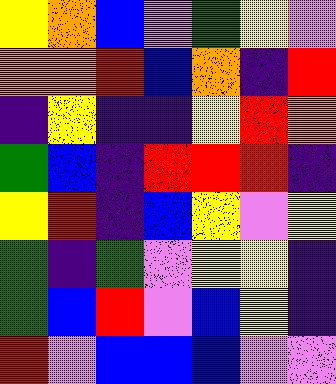[["yellow", "orange", "blue", "violet", "green", "yellow", "violet"], ["orange", "orange", "red", "blue", "orange", "indigo", "red"], ["indigo", "yellow", "indigo", "indigo", "yellow", "red", "orange"], ["green", "blue", "indigo", "red", "red", "red", "indigo"], ["yellow", "red", "indigo", "blue", "yellow", "violet", "yellow"], ["green", "indigo", "green", "violet", "yellow", "yellow", "indigo"], ["green", "blue", "red", "violet", "blue", "yellow", "indigo"], ["red", "violet", "blue", "blue", "blue", "violet", "violet"]]